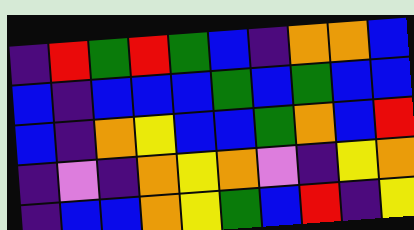[["indigo", "red", "green", "red", "green", "blue", "indigo", "orange", "orange", "blue"], ["blue", "indigo", "blue", "blue", "blue", "green", "blue", "green", "blue", "blue"], ["blue", "indigo", "orange", "yellow", "blue", "blue", "green", "orange", "blue", "red"], ["indigo", "violet", "indigo", "orange", "yellow", "orange", "violet", "indigo", "yellow", "orange"], ["indigo", "blue", "blue", "orange", "yellow", "green", "blue", "red", "indigo", "yellow"]]